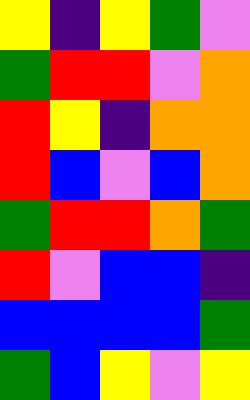[["yellow", "indigo", "yellow", "green", "violet"], ["green", "red", "red", "violet", "orange"], ["red", "yellow", "indigo", "orange", "orange"], ["red", "blue", "violet", "blue", "orange"], ["green", "red", "red", "orange", "green"], ["red", "violet", "blue", "blue", "indigo"], ["blue", "blue", "blue", "blue", "green"], ["green", "blue", "yellow", "violet", "yellow"]]